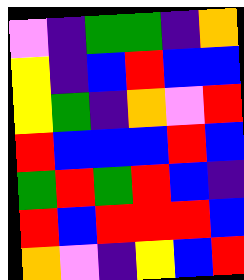[["violet", "indigo", "green", "green", "indigo", "orange"], ["yellow", "indigo", "blue", "red", "blue", "blue"], ["yellow", "green", "indigo", "orange", "violet", "red"], ["red", "blue", "blue", "blue", "red", "blue"], ["green", "red", "green", "red", "blue", "indigo"], ["red", "blue", "red", "red", "red", "blue"], ["orange", "violet", "indigo", "yellow", "blue", "red"]]